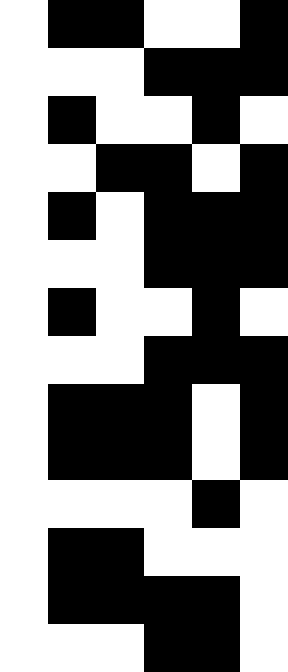[["white", "black", "black", "white", "white", "black"], ["white", "white", "white", "black", "black", "black"], ["white", "black", "white", "white", "black", "white"], ["white", "white", "black", "black", "white", "black"], ["white", "black", "white", "black", "black", "black"], ["white", "white", "white", "black", "black", "black"], ["white", "black", "white", "white", "black", "white"], ["white", "white", "white", "black", "black", "black"], ["white", "black", "black", "black", "white", "black"], ["white", "black", "black", "black", "white", "black"], ["white", "white", "white", "white", "black", "white"], ["white", "black", "black", "white", "white", "white"], ["white", "black", "black", "black", "black", "white"], ["white", "white", "white", "black", "black", "white"]]